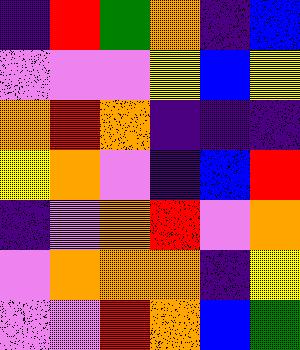[["indigo", "red", "green", "orange", "indigo", "blue"], ["violet", "violet", "violet", "yellow", "blue", "yellow"], ["orange", "red", "orange", "indigo", "indigo", "indigo"], ["yellow", "orange", "violet", "indigo", "blue", "red"], ["indigo", "violet", "orange", "red", "violet", "orange"], ["violet", "orange", "orange", "orange", "indigo", "yellow"], ["violet", "violet", "red", "orange", "blue", "green"]]